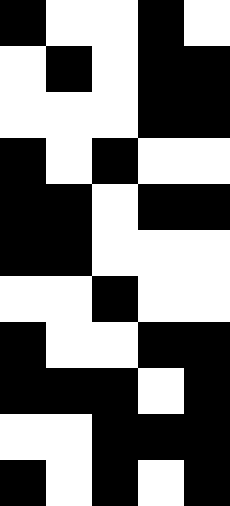[["black", "white", "white", "black", "white"], ["white", "black", "white", "black", "black"], ["white", "white", "white", "black", "black"], ["black", "white", "black", "white", "white"], ["black", "black", "white", "black", "black"], ["black", "black", "white", "white", "white"], ["white", "white", "black", "white", "white"], ["black", "white", "white", "black", "black"], ["black", "black", "black", "white", "black"], ["white", "white", "black", "black", "black"], ["black", "white", "black", "white", "black"]]